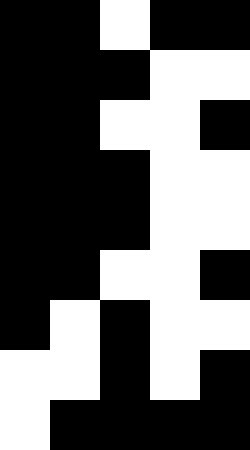[["black", "black", "white", "black", "black"], ["black", "black", "black", "white", "white"], ["black", "black", "white", "white", "black"], ["black", "black", "black", "white", "white"], ["black", "black", "black", "white", "white"], ["black", "black", "white", "white", "black"], ["black", "white", "black", "white", "white"], ["white", "white", "black", "white", "black"], ["white", "black", "black", "black", "black"]]